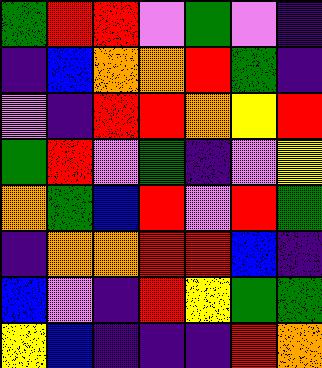[["green", "red", "red", "violet", "green", "violet", "indigo"], ["indigo", "blue", "orange", "orange", "red", "green", "indigo"], ["violet", "indigo", "red", "red", "orange", "yellow", "red"], ["green", "red", "violet", "green", "indigo", "violet", "yellow"], ["orange", "green", "blue", "red", "violet", "red", "green"], ["indigo", "orange", "orange", "red", "red", "blue", "indigo"], ["blue", "violet", "indigo", "red", "yellow", "green", "green"], ["yellow", "blue", "indigo", "indigo", "indigo", "red", "orange"]]